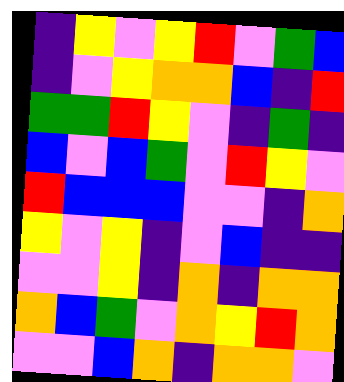[["indigo", "yellow", "violet", "yellow", "red", "violet", "green", "blue"], ["indigo", "violet", "yellow", "orange", "orange", "blue", "indigo", "red"], ["green", "green", "red", "yellow", "violet", "indigo", "green", "indigo"], ["blue", "violet", "blue", "green", "violet", "red", "yellow", "violet"], ["red", "blue", "blue", "blue", "violet", "violet", "indigo", "orange"], ["yellow", "violet", "yellow", "indigo", "violet", "blue", "indigo", "indigo"], ["violet", "violet", "yellow", "indigo", "orange", "indigo", "orange", "orange"], ["orange", "blue", "green", "violet", "orange", "yellow", "red", "orange"], ["violet", "violet", "blue", "orange", "indigo", "orange", "orange", "violet"]]